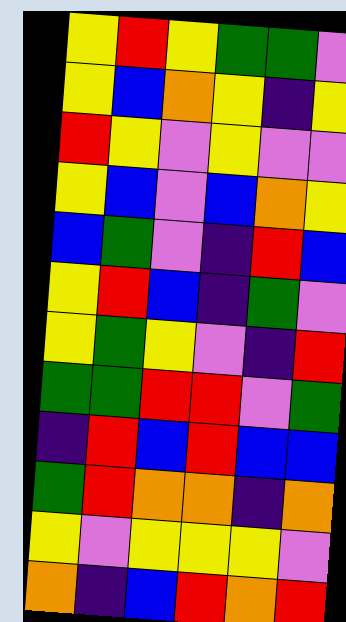[["yellow", "red", "yellow", "green", "green", "violet"], ["yellow", "blue", "orange", "yellow", "indigo", "yellow"], ["red", "yellow", "violet", "yellow", "violet", "violet"], ["yellow", "blue", "violet", "blue", "orange", "yellow"], ["blue", "green", "violet", "indigo", "red", "blue"], ["yellow", "red", "blue", "indigo", "green", "violet"], ["yellow", "green", "yellow", "violet", "indigo", "red"], ["green", "green", "red", "red", "violet", "green"], ["indigo", "red", "blue", "red", "blue", "blue"], ["green", "red", "orange", "orange", "indigo", "orange"], ["yellow", "violet", "yellow", "yellow", "yellow", "violet"], ["orange", "indigo", "blue", "red", "orange", "red"]]